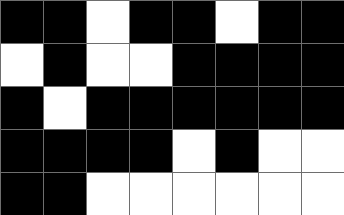[["black", "black", "white", "black", "black", "white", "black", "black"], ["white", "black", "white", "white", "black", "black", "black", "black"], ["black", "white", "black", "black", "black", "black", "black", "black"], ["black", "black", "black", "black", "white", "black", "white", "white"], ["black", "black", "white", "white", "white", "white", "white", "white"]]